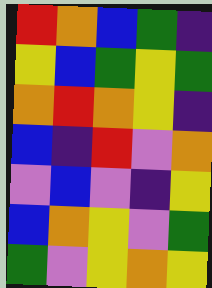[["red", "orange", "blue", "green", "indigo"], ["yellow", "blue", "green", "yellow", "green"], ["orange", "red", "orange", "yellow", "indigo"], ["blue", "indigo", "red", "violet", "orange"], ["violet", "blue", "violet", "indigo", "yellow"], ["blue", "orange", "yellow", "violet", "green"], ["green", "violet", "yellow", "orange", "yellow"]]